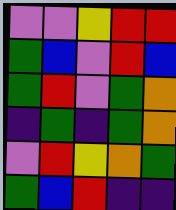[["violet", "violet", "yellow", "red", "red"], ["green", "blue", "violet", "red", "blue"], ["green", "red", "violet", "green", "orange"], ["indigo", "green", "indigo", "green", "orange"], ["violet", "red", "yellow", "orange", "green"], ["green", "blue", "red", "indigo", "indigo"]]